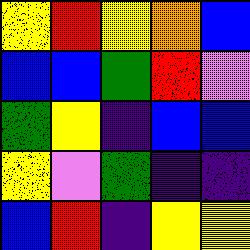[["yellow", "red", "yellow", "orange", "blue"], ["blue", "blue", "green", "red", "violet"], ["green", "yellow", "indigo", "blue", "blue"], ["yellow", "violet", "green", "indigo", "indigo"], ["blue", "red", "indigo", "yellow", "yellow"]]